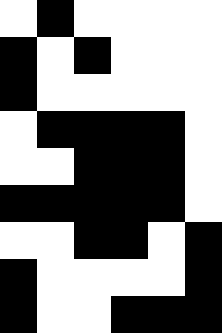[["white", "black", "white", "white", "white", "white"], ["black", "white", "black", "white", "white", "white"], ["black", "white", "white", "white", "white", "white"], ["white", "black", "black", "black", "black", "white"], ["white", "white", "black", "black", "black", "white"], ["black", "black", "black", "black", "black", "white"], ["white", "white", "black", "black", "white", "black"], ["black", "white", "white", "white", "white", "black"], ["black", "white", "white", "black", "black", "black"]]